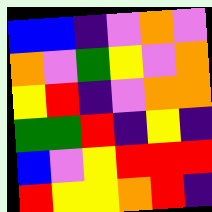[["blue", "blue", "indigo", "violet", "orange", "violet"], ["orange", "violet", "green", "yellow", "violet", "orange"], ["yellow", "red", "indigo", "violet", "orange", "orange"], ["green", "green", "red", "indigo", "yellow", "indigo"], ["blue", "violet", "yellow", "red", "red", "red"], ["red", "yellow", "yellow", "orange", "red", "indigo"]]